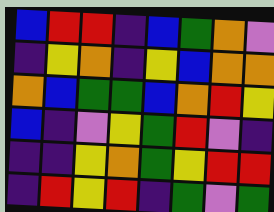[["blue", "red", "red", "indigo", "blue", "green", "orange", "violet"], ["indigo", "yellow", "orange", "indigo", "yellow", "blue", "orange", "orange"], ["orange", "blue", "green", "green", "blue", "orange", "red", "yellow"], ["blue", "indigo", "violet", "yellow", "green", "red", "violet", "indigo"], ["indigo", "indigo", "yellow", "orange", "green", "yellow", "red", "red"], ["indigo", "red", "yellow", "red", "indigo", "green", "violet", "green"]]